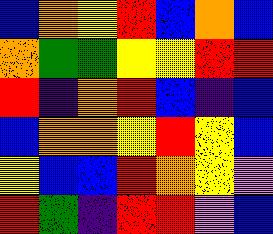[["blue", "orange", "yellow", "red", "blue", "orange", "blue"], ["orange", "green", "green", "yellow", "yellow", "red", "red"], ["red", "indigo", "orange", "red", "blue", "indigo", "blue"], ["blue", "orange", "orange", "yellow", "red", "yellow", "blue"], ["yellow", "blue", "blue", "red", "orange", "yellow", "violet"], ["red", "green", "indigo", "red", "red", "violet", "blue"]]